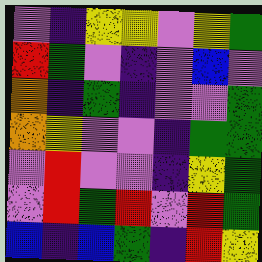[["violet", "indigo", "yellow", "yellow", "violet", "yellow", "green"], ["red", "green", "violet", "indigo", "violet", "blue", "violet"], ["orange", "indigo", "green", "indigo", "violet", "violet", "green"], ["orange", "yellow", "violet", "violet", "indigo", "green", "green"], ["violet", "red", "violet", "violet", "indigo", "yellow", "green"], ["violet", "red", "green", "red", "violet", "red", "green"], ["blue", "indigo", "blue", "green", "indigo", "red", "yellow"]]